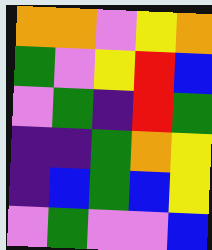[["orange", "orange", "violet", "yellow", "orange"], ["green", "violet", "yellow", "red", "blue"], ["violet", "green", "indigo", "red", "green"], ["indigo", "indigo", "green", "orange", "yellow"], ["indigo", "blue", "green", "blue", "yellow"], ["violet", "green", "violet", "violet", "blue"]]